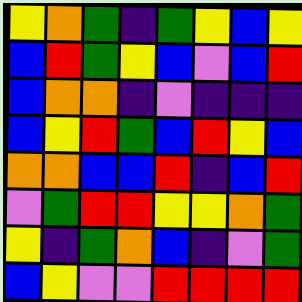[["yellow", "orange", "green", "indigo", "green", "yellow", "blue", "yellow"], ["blue", "red", "green", "yellow", "blue", "violet", "blue", "red"], ["blue", "orange", "orange", "indigo", "violet", "indigo", "indigo", "indigo"], ["blue", "yellow", "red", "green", "blue", "red", "yellow", "blue"], ["orange", "orange", "blue", "blue", "red", "indigo", "blue", "red"], ["violet", "green", "red", "red", "yellow", "yellow", "orange", "green"], ["yellow", "indigo", "green", "orange", "blue", "indigo", "violet", "green"], ["blue", "yellow", "violet", "violet", "red", "red", "red", "red"]]